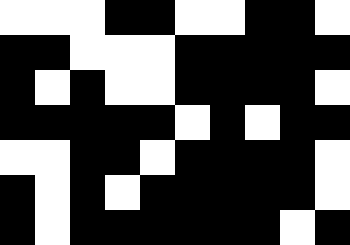[["white", "white", "white", "black", "black", "white", "white", "black", "black", "white"], ["black", "black", "white", "white", "white", "black", "black", "black", "black", "black"], ["black", "white", "black", "white", "white", "black", "black", "black", "black", "white"], ["black", "black", "black", "black", "black", "white", "black", "white", "black", "black"], ["white", "white", "black", "black", "white", "black", "black", "black", "black", "white"], ["black", "white", "black", "white", "black", "black", "black", "black", "black", "white"], ["black", "white", "black", "black", "black", "black", "black", "black", "white", "black"]]